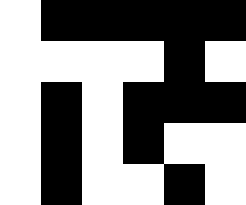[["white", "black", "black", "black", "black", "black"], ["white", "white", "white", "white", "black", "white"], ["white", "black", "white", "black", "black", "black"], ["white", "black", "white", "black", "white", "white"], ["white", "black", "white", "white", "black", "white"]]